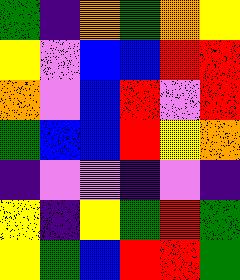[["green", "indigo", "orange", "green", "orange", "yellow"], ["yellow", "violet", "blue", "blue", "red", "red"], ["orange", "violet", "blue", "red", "violet", "red"], ["green", "blue", "blue", "red", "yellow", "orange"], ["indigo", "violet", "violet", "indigo", "violet", "indigo"], ["yellow", "indigo", "yellow", "green", "red", "green"], ["yellow", "green", "blue", "red", "red", "green"]]